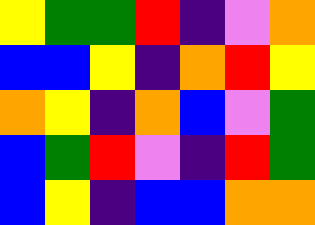[["yellow", "green", "green", "red", "indigo", "violet", "orange"], ["blue", "blue", "yellow", "indigo", "orange", "red", "yellow"], ["orange", "yellow", "indigo", "orange", "blue", "violet", "green"], ["blue", "green", "red", "violet", "indigo", "red", "green"], ["blue", "yellow", "indigo", "blue", "blue", "orange", "orange"]]